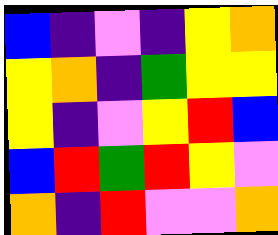[["blue", "indigo", "violet", "indigo", "yellow", "orange"], ["yellow", "orange", "indigo", "green", "yellow", "yellow"], ["yellow", "indigo", "violet", "yellow", "red", "blue"], ["blue", "red", "green", "red", "yellow", "violet"], ["orange", "indigo", "red", "violet", "violet", "orange"]]